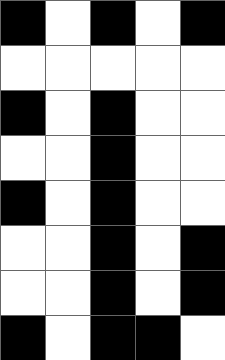[["black", "white", "black", "white", "black"], ["white", "white", "white", "white", "white"], ["black", "white", "black", "white", "white"], ["white", "white", "black", "white", "white"], ["black", "white", "black", "white", "white"], ["white", "white", "black", "white", "black"], ["white", "white", "black", "white", "black"], ["black", "white", "black", "black", "white"]]